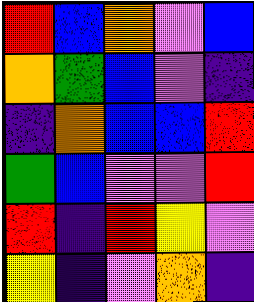[["red", "blue", "orange", "violet", "blue"], ["orange", "green", "blue", "violet", "indigo"], ["indigo", "orange", "blue", "blue", "red"], ["green", "blue", "violet", "violet", "red"], ["red", "indigo", "red", "yellow", "violet"], ["yellow", "indigo", "violet", "orange", "indigo"]]